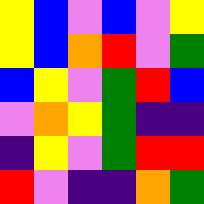[["yellow", "blue", "violet", "blue", "violet", "yellow"], ["yellow", "blue", "orange", "red", "violet", "green"], ["blue", "yellow", "violet", "green", "red", "blue"], ["violet", "orange", "yellow", "green", "indigo", "indigo"], ["indigo", "yellow", "violet", "green", "red", "red"], ["red", "violet", "indigo", "indigo", "orange", "green"]]